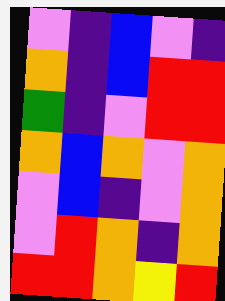[["violet", "indigo", "blue", "violet", "indigo"], ["orange", "indigo", "blue", "red", "red"], ["green", "indigo", "violet", "red", "red"], ["orange", "blue", "orange", "violet", "orange"], ["violet", "blue", "indigo", "violet", "orange"], ["violet", "red", "orange", "indigo", "orange"], ["red", "red", "orange", "yellow", "red"]]